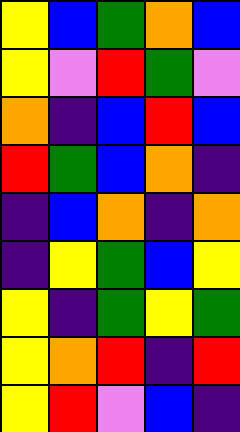[["yellow", "blue", "green", "orange", "blue"], ["yellow", "violet", "red", "green", "violet"], ["orange", "indigo", "blue", "red", "blue"], ["red", "green", "blue", "orange", "indigo"], ["indigo", "blue", "orange", "indigo", "orange"], ["indigo", "yellow", "green", "blue", "yellow"], ["yellow", "indigo", "green", "yellow", "green"], ["yellow", "orange", "red", "indigo", "red"], ["yellow", "red", "violet", "blue", "indigo"]]